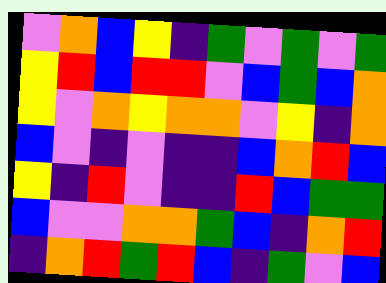[["violet", "orange", "blue", "yellow", "indigo", "green", "violet", "green", "violet", "green"], ["yellow", "red", "blue", "red", "red", "violet", "blue", "green", "blue", "orange"], ["yellow", "violet", "orange", "yellow", "orange", "orange", "violet", "yellow", "indigo", "orange"], ["blue", "violet", "indigo", "violet", "indigo", "indigo", "blue", "orange", "red", "blue"], ["yellow", "indigo", "red", "violet", "indigo", "indigo", "red", "blue", "green", "green"], ["blue", "violet", "violet", "orange", "orange", "green", "blue", "indigo", "orange", "red"], ["indigo", "orange", "red", "green", "red", "blue", "indigo", "green", "violet", "blue"]]